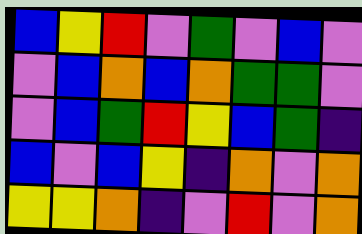[["blue", "yellow", "red", "violet", "green", "violet", "blue", "violet"], ["violet", "blue", "orange", "blue", "orange", "green", "green", "violet"], ["violet", "blue", "green", "red", "yellow", "blue", "green", "indigo"], ["blue", "violet", "blue", "yellow", "indigo", "orange", "violet", "orange"], ["yellow", "yellow", "orange", "indigo", "violet", "red", "violet", "orange"]]